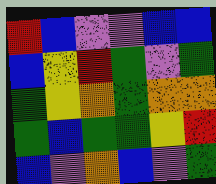[["red", "blue", "violet", "violet", "blue", "blue"], ["blue", "yellow", "red", "green", "violet", "green"], ["green", "yellow", "orange", "green", "orange", "orange"], ["green", "blue", "green", "green", "yellow", "red"], ["blue", "violet", "orange", "blue", "violet", "green"]]